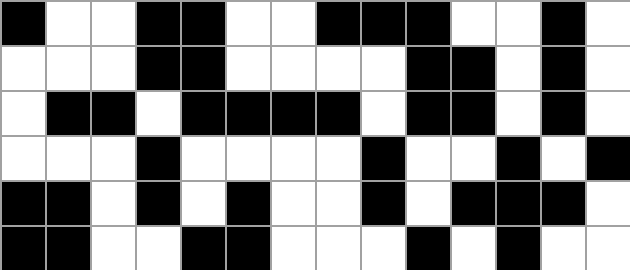[["black", "white", "white", "black", "black", "white", "white", "black", "black", "black", "white", "white", "black", "white"], ["white", "white", "white", "black", "black", "white", "white", "white", "white", "black", "black", "white", "black", "white"], ["white", "black", "black", "white", "black", "black", "black", "black", "white", "black", "black", "white", "black", "white"], ["white", "white", "white", "black", "white", "white", "white", "white", "black", "white", "white", "black", "white", "black"], ["black", "black", "white", "black", "white", "black", "white", "white", "black", "white", "black", "black", "black", "white"], ["black", "black", "white", "white", "black", "black", "white", "white", "white", "black", "white", "black", "white", "white"]]